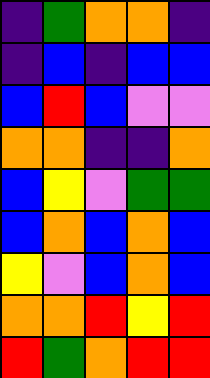[["indigo", "green", "orange", "orange", "indigo"], ["indigo", "blue", "indigo", "blue", "blue"], ["blue", "red", "blue", "violet", "violet"], ["orange", "orange", "indigo", "indigo", "orange"], ["blue", "yellow", "violet", "green", "green"], ["blue", "orange", "blue", "orange", "blue"], ["yellow", "violet", "blue", "orange", "blue"], ["orange", "orange", "red", "yellow", "red"], ["red", "green", "orange", "red", "red"]]